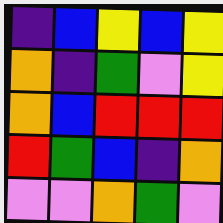[["indigo", "blue", "yellow", "blue", "yellow"], ["orange", "indigo", "green", "violet", "yellow"], ["orange", "blue", "red", "red", "red"], ["red", "green", "blue", "indigo", "orange"], ["violet", "violet", "orange", "green", "violet"]]